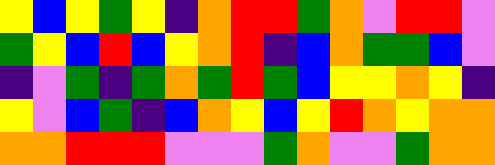[["yellow", "blue", "yellow", "green", "yellow", "indigo", "orange", "red", "red", "green", "orange", "violet", "red", "red", "violet"], ["green", "yellow", "blue", "red", "blue", "yellow", "orange", "red", "indigo", "blue", "orange", "green", "green", "blue", "violet"], ["indigo", "violet", "green", "indigo", "green", "orange", "green", "red", "green", "blue", "yellow", "yellow", "orange", "yellow", "indigo"], ["yellow", "violet", "blue", "green", "indigo", "blue", "orange", "yellow", "blue", "yellow", "red", "orange", "yellow", "orange", "orange"], ["orange", "orange", "red", "red", "red", "violet", "violet", "violet", "green", "orange", "violet", "violet", "green", "orange", "orange"]]